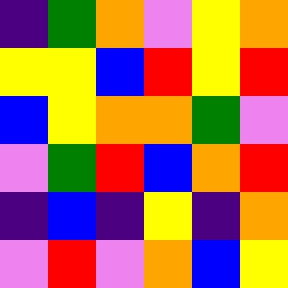[["indigo", "green", "orange", "violet", "yellow", "orange"], ["yellow", "yellow", "blue", "red", "yellow", "red"], ["blue", "yellow", "orange", "orange", "green", "violet"], ["violet", "green", "red", "blue", "orange", "red"], ["indigo", "blue", "indigo", "yellow", "indigo", "orange"], ["violet", "red", "violet", "orange", "blue", "yellow"]]